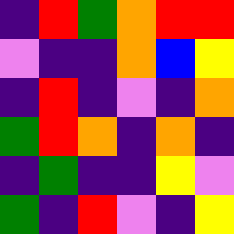[["indigo", "red", "green", "orange", "red", "red"], ["violet", "indigo", "indigo", "orange", "blue", "yellow"], ["indigo", "red", "indigo", "violet", "indigo", "orange"], ["green", "red", "orange", "indigo", "orange", "indigo"], ["indigo", "green", "indigo", "indigo", "yellow", "violet"], ["green", "indigo", "red", "violet", "indigo", "yellow"]]